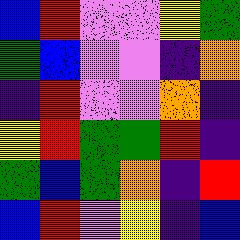[["blue", "red", "violet", "violet", "yellow", "green"], ["green", "blue", "violet", "violet", "indigo", "orange"], ["indigo", "red", "violet", "violet", "orange", "indigo"], ["yellow", "red", "green", "green", "red", "indigo"], ["green", "blue", "green", "orange", "indigo", "red"], ["blue", "red", "violet", "yellow", "indigo", "blue"]]